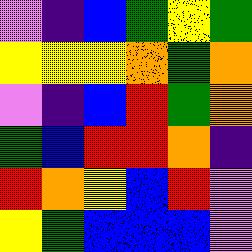[["violet", "indigo", "blue", "green", "yellow", "green"], ["yellow", "yellow", "yellow", "orange", "green", "orange"], ["violet", "indigo", "blue", "red", "green", "orange"], ["green", "blue", "red", "red", "orange", "indigo"], ["red", "orange", "yellow", "blue", "red", "violet"], ["yellow", "green", "blue", "blue", "blue", "violet"]]